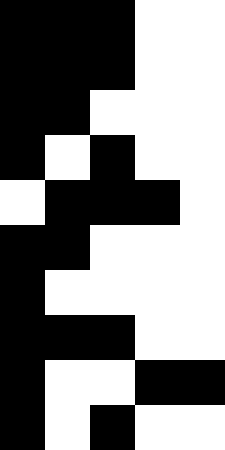[["black", "black", "black", "white", "white"], ["black", "black", "black", "white", "white"], ["black", "black", "white", "white", "white"], ["black", "white", "black", "white", "white"], ["white", "black", "black", "black", "white"], ["black", "black", "white", "white", "white"], ["black", "white", "white", "white", "white"], ["black", "black", "black", "white", "white"], ["black", "white", "white", "black", "black"], ["black", "white", "black", "white", "white"]]